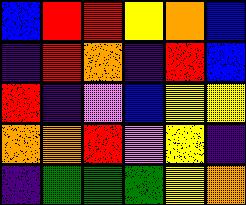[["blue", "red", "red", "yellow", "orange", "blue"], ["indigo", "red", "orange", "indigo", "red", "blue"], ["red", "indigo", "violet", "blue", "yellow", "yellow"], ["orange", "orange", "red", "violet", "yellow", "indigo"], ["indigo", "green", "green", "green", "yellow", "orange"]]